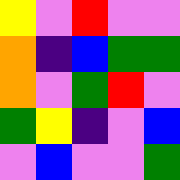[["yellow", "violet", "red", "violet", "violet"], ["orange", "indigo", "blue", "green", "green"], ["orange", "violet", "green", "red", "violet"], ["green", "yellow", "indigo", "violet", "blue"], ["violet", "blue", "violet", "violet", "green"]]